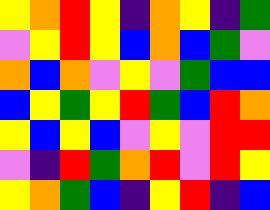[["yellow", "orange", "red", "yellow", "indigo", "orange", "yellow", "indigo", "green"], ["violet", "yellow", "red", "yellow", "blue", "orange", "blue", "green", "violet"], ["orange", "blue", "orange", "violet", "yellow", "violet", "green", "blue", "blue"], ["blue", "yellow", "green", "yellow", "red", "green", "blue", "red", "orange"], ["yellow", "blue", "yellow", "blue", "violet", "yellow", "violet", "red", "red"], ["violet", "indigo", "red", "green", "orange", "red", "violet", "red", "yellow"], ["yellow", "orange", "green", "blue", "indigo", "yellow", "red", "indigo", "blue"]]